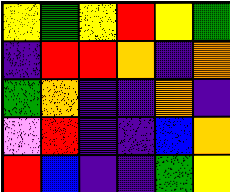[["yellow", "green", "yellow", "red", "yellow", "green"], ["indigo", "red", "red", "orange", "indigo", "orange"], ["green", "orange", "indigo", "indigo", "orange", "indigo"], ["violet", "red", "indigo", "indigo", "blue", "orange"], ["red", "blue", "indigo", "indigo", "green", "yellow"]]